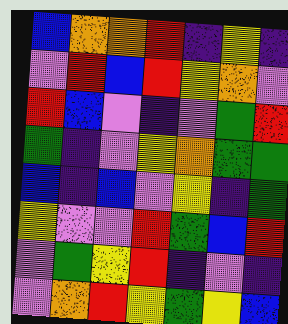[["blue", "orange", "orange", "red", "indigo", "yellow", "indigo"], ["violet", "red", "blue", "red", "yellow", "orange", "violet"], ["red", "blue", "violet", "indigo", "violet", "green", "red"], ["green", "indigo", "violet", "yellow", "orange", "green", "green"], ["blue", "indigo", "blue", "violet", "yellow", "indigo", "green"], ["yellow", "violet", "violet", "red", "green", "blue", "red"], ["violet", "green", "yellow", "red", "indigo", "violet", "indigo"], ["violet", "orange", "red", "yellow", "green", "yellow", "blue"]]